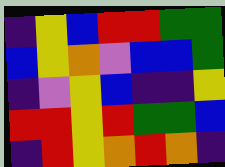[["indigo", "yellow", "blue", "red", "red", "green", "green"], ["blue", "yellow", "orange", "violet", "blue", "blue", "green"], ["indigo", "violet", "yellow", "blue", "indigo", "indigo", "yellow"], ["red", "red", "yellow", "red", "green", "green", "blue"], ["indigo", "red", "yellow", "orange", "red", "orange", "indigo"]]